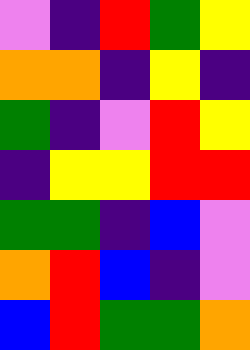[["violet", "indigo", "red", "green", "yellow"], ["orange", "orange", "indigo", "yellow", "indigo"], ["green", "indigo", "violet", "red", "yellow"], ["indigo", "yellow", "yellow", "red", "red"], ["green", "green", "indigo", "blue", "violet"], ["orange", "red", "blue", "indigo", "violet"], ["blue", "red", "green", "green", "orange"]]